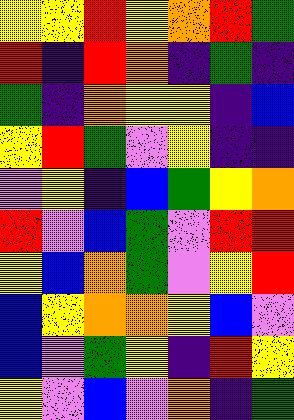[["yellow", "yellow", "red", "yellow", "orange", "red", "green"], ["red", "indigo", "red", "orange", "indigo", "green", "indigo"], ["green", "indigo", "orange", "yellow", "yellow", "indigo", "blue"], ["yellow", "red", "green", "violet", "yellow", "indigo", "indigo"], ["violet", "yellow", "indigo", "blue", "green", "yellow", "orange"], ["red", "violet", "blue", "green", "violet", "red", "red"], ["yellow", "blue", "orange", "green", "violet", "yellow", "red"], ["blue", "yellow", "orange", "orange", "yellow", "blue", "violet"], ["blue", "violet", "green", "yellow", "indigo", "red", "yellow"], ["yellow", "violet", "blue", "violet", "orange", "indigo", "green"]]